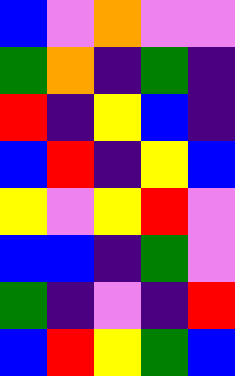[["blue", "violet", "orange", "violet", "violet"], ["green", "orange", "indigo", "green", "indigo"], ["red", "indigo", "yellow", "blue", "indigo"], ["blue", "red", "indigo", "yellow", "blue"], ["yellow", "violet", "yellow", "red", "violet"], ["blue", "blue", "indigo", "green", "violet"], ["green", "indigo", "violet", "indigo", "red"], ["blue", "red", "yellow", "green", "blue"]]